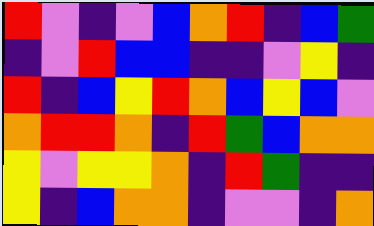[["red", "violet", "indigo", "violet", "blue", "orange", "red", "indigo", "blue", "green"], ["indigo", "violet", "red", "blue", "blue", "indigo", "indigo", "violet", "yellow", "indigo"], ["red", "indigo", "blue", "yellow", "red", "orange", "blue", "yellow", "blue", "violet"], ["orange", "red", "red", "orange", "indigo", "red", "green", "blue", "orange", "orange"], ["yellow", "violet", "yellow", "yellow", "orange", "indigo", "red", "green", "indigo", "indigo"], ["yellow", "indigo", "blue", "orange", "orange", "indigo", "violet", "violet", "indigo", "orange"]]